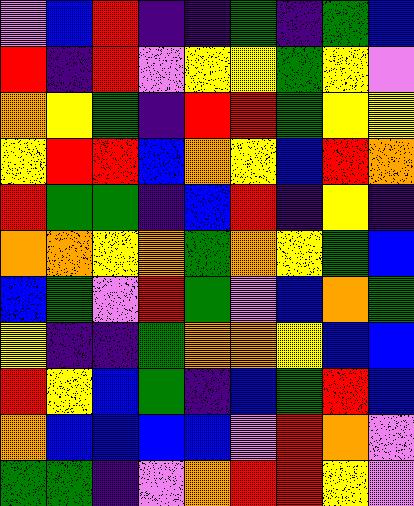[["violet", "blue", "red", "indigo", "indigo", "green", "indigo", "green", "blue"], ["red", "indigo", "red", "violet", "yellow", "yellow", "green", "yellow", "violet"], ["orange", "yellow", "green", "indigo", "red", "red", "green", "yellow", "yellow"], ["yellow", "red", "red", "blue", "orange", "yellow", "blue", "red", "orange"], ["red", "green", "green", "indigo", "blue", "red", "indigo", "yellow", "indigo"], ["orange", "orange", "yellow", "orange", "green", "orange", "yellow", "green", "blue"], ["blue", "green", "violet", "red", "green", "violet", "blue", "orange", "green"], ["yellow", "indigo", "indigo", "green", "orange", "orange", "yellow", "blue", "blue"], ["red", "yellow", "blue", "green", "indigo", "blue", "green", "red", "blue"], ["orange", "blue", "blue", "blue", "blue", "violet", "red", "orange", "violet"], ["green", "green", "indigo", "violet", "orange", "red", "red", "yellow", "violet"]]